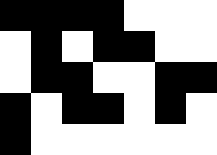[["black", "black", "black", "black", "white", "white", "white"], ["white", "black", "white", "black", "black", "white", "white"], ["white", "black", "black", "white", "white", "black", "black"], ["black", "white", "black", "black", "white", "black", "white"], ["black", "white", "white", "white", "white", "white", "white"]]